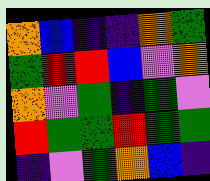[["orange", "blue", "indigo", "indigo", "orange", "green"], ["green", "red", "red", "blue", "violet", "orange"], ["orange", "violet", "green", "indigo", "green", "violet"], ["red", "green", "green", "red", "green", "green"], ["indigo", "violet", "green", "orange", "blue", "indigo"]]